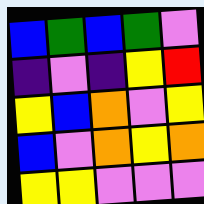[["blue", "green", "blue", "green", "violet"], ["indigo", "violet", "indigo", "yellow", "red"], ["yellow", "blue", "orange", "violet", "yellow"], ["blue", "violet", "orange", "yellow", "orange"], ["yellow", "yellow", "violet", "violet", "violet"]]